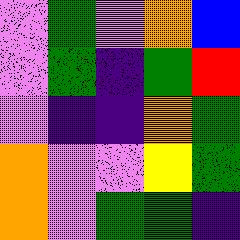[["violet", "green", "violet", "orange", "blue"], ["violet", "green", "indigo", "green", "red"], ["violet", "indigo", "indigo", "orange", "green"], ["orange", "violet", "violet", "yellow", "green"], ["orange", "violet", "green", "green", "indigo"]]